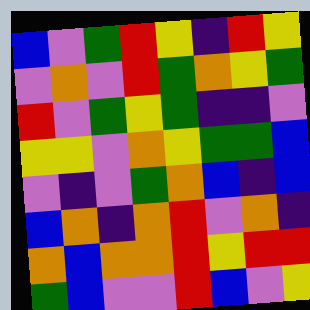[["blue", "violet", "green", "red", "yellow", "indigo", "red", "yellow"], ["violet", "orange", "violet", "red", "green", "orange", "yellow", "green"], ["red", "violet", "green", "yellow", "green", "indigo", "indigo", "violet"], ["yellow", "yellow", "violet", "orange", "yellow", "green", "green", "blue"], ["violet", "indigo", "violet", "green", "orange", "blue", "indigo", "blue"], ["blue", "orange", "indigo", "orange", "red", "violet", "orange", "indigo"], ["orange", "blue", "orange", "orange", "red", "yellow", "red", "red"], ["green", "blue", "violet", "violet", "red", "blue", "violet", "yellow"]]